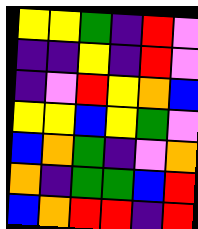[["yellow", "yellow", "green", "indigo", "red", "violet"], ["indigo", "indigo", "yellow", "indigo", "red", "violet"], ["indigo", "violet", "red", "yellow", "orange", "blue"], ["yellow", "yellow", "blue", "yellow", "green", "violet"], ["blue", "orange", "green", "indigo", "violet", "orange"], ["orange", "indigo", "green", "green", "blue", "red"], ["blue", "orange", "red", "red", "indigo", "red"]]